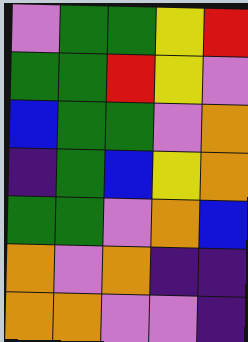[["violet", "green", "green", "yellow", "red"], ["green", "green", "red", "yellow", "violet"], ["blue", "green", "green", "violet", "orange"], ["indigo", "green", "blue", "yellow", "orange"], ["green", "green", "violet", "orange", "blue"], ["orange", "violet", "orange", "indigo", "indigo"], ["orange", "orange", "violet", "violet", "indigo"]]